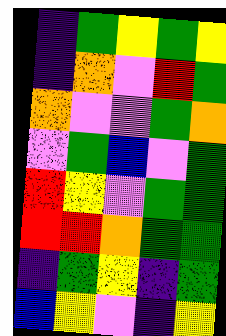[["indigo", "green", "yellow", "green", "yellow"], ["indigo", "orange", "violet", "red", "green"], ["orange", "violet", "violet", "green", "orange"], ["violet", "green", "blue", "violet", "green"], ["red", "yellow", "violet", "green", "green"], ["red", "red", "orange", "green", "green"], ["indigo", "green", "yellow", "indigo", "green"], ["blue", "yellow", "violet", "indigo", "yellow"]]